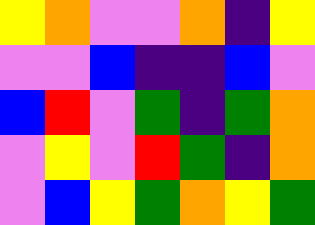[["yellow", "orange", "violet", "violet", "orange", "indigo", "yellow"], ["violet", "violet", "blue", "indigo", "indigo", "blue", "violet"], ["blue", "red", "violet", "green", "indigo", "green", "orange"], ["violet", "yellow", "violet", "red", "green", "indigo", "orange"], ["violet", "blue", "yellow", "green", "orange", "yellow", "green"]]